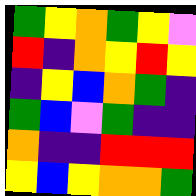[["green", "yellow", "orange", "green", "yellow", "violet"], ["red", "indigo", "orange", "yellow", "red", "yellow"], ["indigo", "yellow", "blue", "orange", "green", "indigo"], ["green", "blue", "violet", "green", "indigo", "indigo"], ["orange", "indigo", "indigo", "red", "red", "red"], ["yellow", "blue", "yellow", "orange", "orange", "green"]]